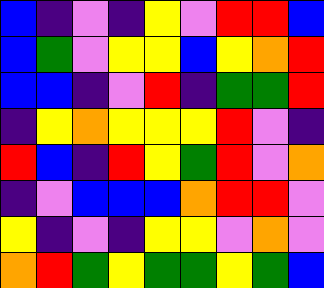[["blue", "indigo", "violet", "indigo", "yellow", "violet", "red", "red", "blue"], ["blue", "green", "violet", "yellow", "yellow", "blue", "yellow", "orange", "red"], ["blue", "blue", "indigo", "violet", "red", "indigo", "green", "green", "red"], ["indigo", "yellow", "orange", "yellow", "yellow", "yellow", "red", "violet", "indigo"], ["red", "blue", "indigo", "red", "yellow", "green", "red", "violet", "orange"], ["indigo", "violet", "blue", "blue", "blue", "orange", "red", "red", "violet"], ["yellow", "indigo", "violet", "indigo", "yellow", "yellow", "violet", "orange", "violet"], ["orange", "red", "green", "yellow", "green", "green", "yellow", "green", "blue"]]